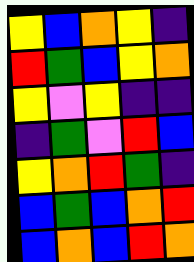[["yellow", "blue", "orange", "yellow", "indigo"], ["red", "green", "blue", "yellow", "orange"], ["yellow", "violet", "yellow", "indigo", "indigo"], ["indigo", "green", "violet", "red", "blue"], ["yellow", "orange", "red", "green", "indigo"], ["blue", "green", "blue", "orange", "red"], ["blue", "orange", "blue", "red", "orange"]]